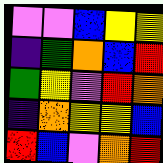[["violet", "violet", "blue", "yellow", "yellow"], ["indigo", "green", "orange", "blue", "red"], ["green", "yellow", "violet", "red", "orange"], ["indigo", "orange", "yellow", "yellow", "blue"], ["red", "blue", "violet", "orange", "red"]]